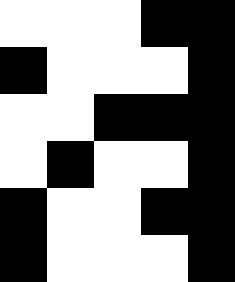[["white", "white", "white", "black", "black"], ["black", "white", "white", "white", "black"], ["white", "white", "black", "black", "black"], ["white", "black", "white", "white", "black"], ["black", "white", "white", "black", "black"], ["black", "white", "white", "white", "black"]]